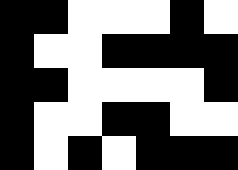[["black", "black", "white", "white", "white", "black", "white"], ["black", "white", "white", "black", "black", "black", "black"], ["black", "black", "white", "white", "white", "white", "black"], ["black", "white", "white", "black", "black", "white", "white"], ["black", "white", "black", "white", "black", "black", "black"]]